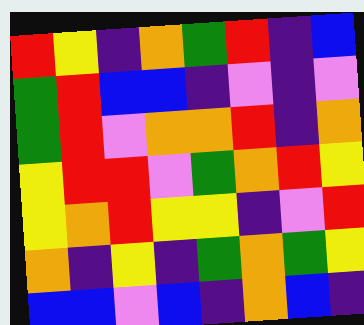[["red", "yellow", "indigo", "orange", "green", "red", "indigo", "blue"], ["green", "red", "blue", "blue", "indigo", "violet", "indigo", "violet"], ["green", "red", "violet", "orange", "orange", "red", "indigo", "orange"], ["yellow", "red", "red", "violet", "green", "orange", "red", "yellow"], ["yellow", "orange", "red", "yellow", "yellow", "indigo", "violet", "red"], ["orange", "indigo", "yellow", "indigo", "green", "orange", "green", "yellow"], ["blue", "blue", "violet", "blue", "indigo", "orange", "blue", "indigo"]]